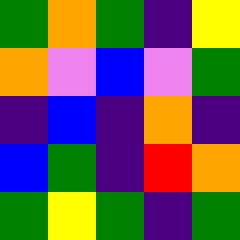[["green", "orange", "green", "indigo", "yellow"], ["orange", "violet", "blue", "violet", "green"], ["indigo", "blue", "indigo", "orange", "indigo"], ["blue", "green", "indigo", "red", "orange"], ["green", "yellow", "green", "indigo", "green"]]